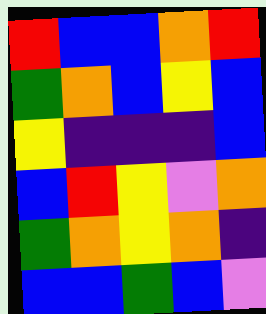[["red", "blue", "blue", "orange", "red"], ["green", "orange", "blue", "yellow", "blue"], ["yellow", "indigo", "indigo", "indigo", "blue"], ["blue", "red", "yellow", "violet", "orange"], ["green", "orange", "yellow", "orange", "indigo"], ["blue", "blue", "green", "blue", "violet"]]